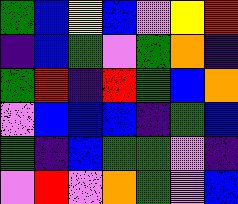[["green", "blue", "yellow", "blue", "violet", "yellow", "red"], ["indigo", "blue", "green", "violet", "green", "orange", "indigo"], ["green", "red", "indigo", "red", "green", "blue", "orange"], ["violet", "blue", "blue", "blue", "indigo", "green", "blue"], ["green", "indigo", "blue", "green", "green", "violet", "indigo"], ["violet", "red", "violet", "orange", "green", "violet", "blue"]]